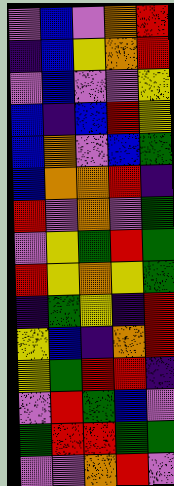[["violet", "blue", "violet", "orange", "red"], ["indigo", "blue", "yellow", "orange", "red"], ["violet", "blue", "violet", "violet", "yellow"], ["blue", "indigo", "blue", "red", "yellow"], ["blue", "orange", "violet", "blue", "green"], ["blue", "orange", "orange", "red", "indigo"], ["red", "violet", "orange", "violet", "green"], ["violet", "yellow", "green", "red", "green"], ["red", "yellow", "orange", "yellow", "green"], ["indigo", "green", "yellow", "indigo", "red"], ["yellow", "blue", "indigo", "orange", "red"], ["yellow", "green", "red", "red", "indigo"], ["violet", "red", "green", "blue", "violet"], ["green", "red", "red", "green", "green"], ["violet", "violet", "orange", "red", "violet"]]